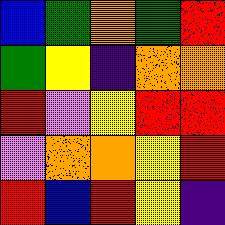[["blue", "green", "orange", "green", "red"], ["green", "yellow", "indigo", "orange", "orange"], ["red", "violet", "yellow", "red", "red"], ["violet", "orange", "orange", "yellow", "red"], ["red", "blue", "red", "yellow", "indigo"]]